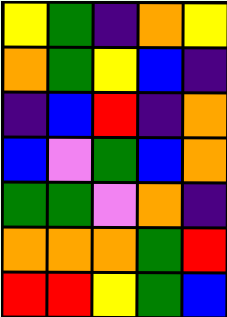[["yellow", "green", "indigo", "orange", "yellow"], ["orange", "green", "yellow", "blue", "indigo"], ["indigo", "blue", "red", "indigo", "orange"], ["blue", "violet", "green", "blue", "orange"], ["green", "green", "violet", "orange", "indigo"], ["orange", "orange", "orange", "green", "red"], ["red", "red", "yellow", "green", "blue"]]